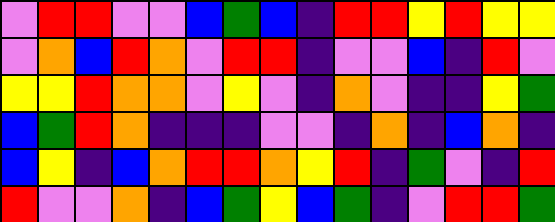[["violet", "red", "red", "violet", "violet", "blue", "green", "blue", "indigo", "red", "red", "yellow", "red", "yellow", "yellow"], ["violet", "orange", "blue", "red", "orange", "violet", "red", "red", "indigo", "violet", "violet", "blue", "indigo", "red", "violet"], ["yellow", "yellow", "red", "orange", "orange", "violet", "yellow", "violet", "indigo", "orange", "violet", "indigo", "indigo", "yellow", "green"], ["blue", "green", "red", "orange", "indigo", "indigo", "indigo", "violet", "violet", "indigo", "orange", "indigo", "blue", "orange", "indigo"], ["blue", "yellow", "indigo", "blue", "orange", "red", "red", "orange", "yellow", "red", "indigo", "green", "violet", "indigo", "red"], ["red", "violet", "violet", "orange", "indigo", "blue", "green", "yellow", "blue", "green", "indigo", "violet", "red", "red", "green"]]